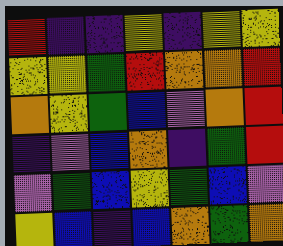[["red", "indigo", "indigo", "yellow", "indigo", "yellow", "yellow"], ["yellow", "yellow", "green", "red", "orange", "orange", "red"], ["orange", "yellow", "green", "blue", "violet", "orange", "red"], ["indigo", "violet", "blue", "orange", "indigo", "green", "red"], ["violet", "green", "blue", "yellow", "green", "blue", "violet"], ["yellow", "blue", "indigo", "blue", "orange", "green", "orange"]]